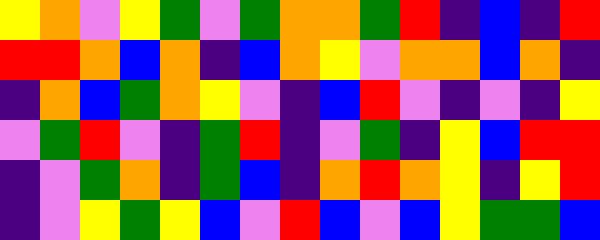[["yellow", "orange", "violet", "yellow", "green", "violet", "green", "orange", "orange", "green", "red", "indigo", "blue", "indigo", "red"], ["red", "red", "orange", "blue", "orange", "indigo", "blue", "orange", "yellow", "violet", "orange", "orange", "blue", "orange", "indigo"], ["indigo", "orange", "blue", "green", "orange", "yellow", "violet", "indigo", "blue", "red", "violet", "indigo", "violet", "indigo", "yellow"], ["violet", "green", "red", "violet", "indigo", "green", "red", "indigo", "violet", "green", "indigo", "yellow", "blue", "red", "red"], ["indigo", "violet", "green", "orange", "indigo", "green", "blue", "indigo", "orange", "red", "orange", "yellow", "indigo", "yellow", "red"], ["indigo", "violet", "yellow", "green", "yellow", "blue", "violet", "red", "blue", "violet", "blue", "yellow", "green", "green", "blue"]]